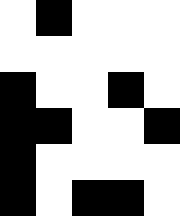[["white", "black", "white", "white", "white"], ["white", "white", "white", "white", "white"], ["black", "white", "white", "black", "white"], ["black", "black", "white", "white", "black"], ["black", "white", "white", "white", "white"], ["black", "white", "black", "black", "white"]]